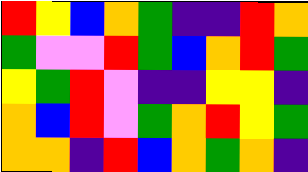[["red", "yellow", "blue", "orange", "green", "indigo", "indigo", "red", "orange"], ["green", "violet", "violet", "red", "green", "blue", "orange", "red", "green"], ["yellow", "green", "red", "violet", "indigo", "indigo", "yellow", "yellow", "indigo"], ["orange", "blue", "red", "violet", "green", "orange", "red", "yellow", "green"], ["orange", "orange", "indigo", "red", "blue", "orange", "green", "orange", "indigo"]]